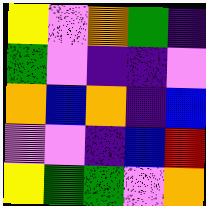[["yellow", "violet", "orange", "green", "indigo"], ["green", "violet", "indigo", "indigo", "violet"], ["orange", "blue", "orange", "indigo", "blue"], ["violet", "violet", "indigo", "blue", "red"], ["yellow", "green", "green", "violet", "orange"]]